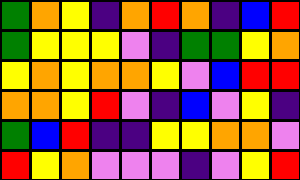[["green", "orange", "yellow", "indigo", "orange", "red", "orange", "indigo", "blue", "red"], ["green", "yellow", "yellow", "yellow", "violet", "indigo", "green", "green", "yellow", "orange"], ["yellow", "orange", "yellow", "orange", "orange", "yellow", "violet", "blue", "red", "red"], ["orange", "orange", "yellow", "red", "violet", "indigo", "blue", "violet", "yellow", "indigo"], ["green", "blue", "red", "indigo", "indigo", "yellow", "yellow", "orange", "orange", "violet"], ["red", "yellow", "orange", "violet", "violet", "violet", "indigo", "violet", "yellow", "red"]]